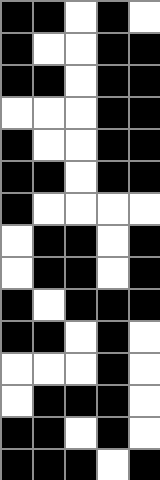[["black", "black", "white", "black", "white"], ["black", "white", "white", "black", "black"], ["black", "black", "white", "black", "black"], ["white", "white", "white", "black", "black"], ["black", "white", "white", "black", "black"], ["black", "black", "white", "black", "black"], ["black", "white", "white", "white", "white"], ["white", "black", "black", "white", "black"], ["white", "black", "black", "white", "black"], ["black", "white", "black", "black", "black"], ["black", "black", "white", "black", "white"], ["white", "white", "white", "black", "white"], ["white", "black", "black", "black", "white"], ["black", "black", "white", "black", "white"], ["black", "black", "black", "white", "black"]]